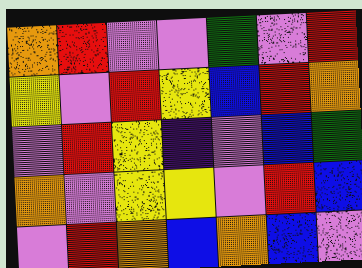[["orange", "red", "violet", "violet", "green", "violet", "red"], ["yellow", "violet", "red", "yellow", "blue", "red", "orange"], ["violet", "red", "yellow", "indigo", "violet", "blue", "green"], ["orange", "violet", "yellow", "yellow", "violet", "red", "blue"], ["violet", "red", "orange", "blue", "orange", "blue", "violet"]]